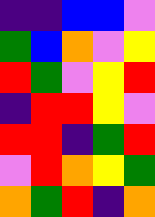[["indigo", "indigo", "blue", "blue", "violet"], ["green", "blue", "orange", "violet", "yellow"], ["red", "green", "violet", "yellow", "red"], ["indigo", "red", "red", "yellow", "violet"], ["red", "red", "indigo", "green", "red"], ["violet", "red", "orange", "yellow", "green"], ["orange", "green", "red", "indigo", "orange"]]